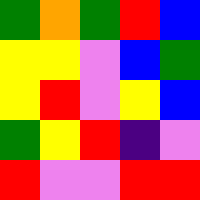[["green", "orange", "green", "red", "blue"], ["yellow", "yellow", "violet", "blue", "green"], ["yellow", "red", "violet", "yellow", "blue"], ["green", "yellow", "red", "indigo", "violet"], ["red", "violet", "violet", "red", "red"]]